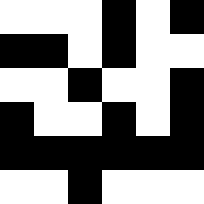[["white", "white", "white", "black", "white", "black"], ["black", "black", "white", "black", "white", "white"], ["white", "white", "black", "white", "white", "black"], ["black", "white", "white", "black", "white", "black"], ["black", "black", "black", "black", "black", "black"], ["white", "white", "black", "white", "white", "white"]]